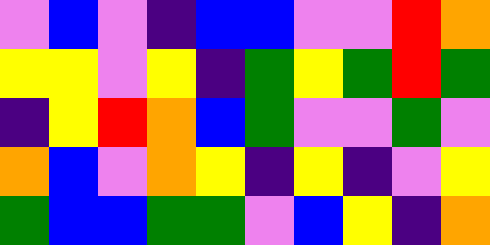[["violet", "blue", "violet", "indigo", "blue", "blue", "violet", "violet", "red", "orange"], ["yellow", "yellow", "violet", "yellow", "indigo", "green", "yellow", "green", "red", "green"], ["indigo", "yellow", "red", "orange", "blue", "green", "violet", "violet", "green", "violet"], ["orange", "blue", "violet", "orange", "yellow", "indigo", "yellow", "indigo", "violet", "yellow"], ["green", "blue", "blue", "green", "green", "violet", "blue", "yellow", "indigo", "orange"]]